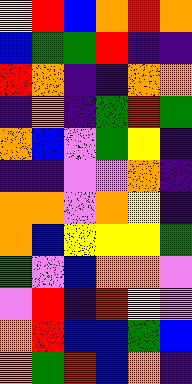[["yellow", "red", "blue", "orange", "red", "orange"], ["blue", "green", "green", "red", "indigo", "indigo"], ["red", "orange", "indigo", "indigo", "orange", "orange"], ["indigo", "orange", "indigo", "green", "red", "green"], ["orange", "blue", "violet", "green", "yellow", "indigo"], ["indigo", "indigo", "violet", "violet", "orange", "indigo"], ["orange", "orange", "violet", "orange", "yellow", "indigo"], ["orange", "blue", "yellow", "yellow", "yellow", "green"], ["green", "violet", "blue", "orange", "orange", "violet"], ["violet", "red", "indigo", "red", "yellow", "violet"], ["orange", "red", "blue", "blue", "green", "blue"], ["orange", "green", "red", "blue", "orange", "indigo"]]